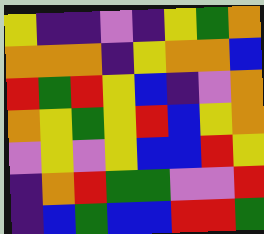[["yellow", "indigo", "indigo", "violet", "indigo", "yellow", "green", "orange"], ["orange", "orange", "orange", "indigo", "yellow", "orange", "orange", "blue"], ["red", "green", "red", "yellow", "blue", "indigo", "violet", "orange"], ["orange", "yellow", "green", "yellow", "red", "blue", "yellow", "orange"], ["violet", "yellow", "violet", "yellow", "blue", "blue", "red", "yellow"], ["indigo", "orange", "red", "green", "green", "violet", "violet", "red"], ["indigo", "blue", "green", "blue", "blue", "red", "red", "green"]]